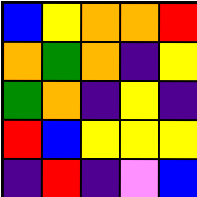[["blue", "yellow", "orange", "orange", "red"], ["orange", "green", "orange", "indigo", "yellow"], ["green", "orange", "indigo", "yellow", "indigo"], ["red", "blue", "yellow", "yellow", "yellow"], ["indigo", "red", "indigo", "violet", "blue"]]